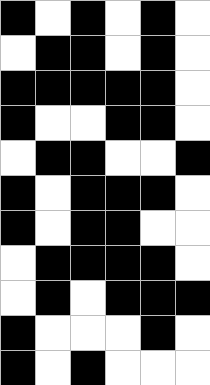[["black", "white", "black", "white", "black", "white"], ["white", "black", "black", "white", "black", "white"], ["black", "black", "black", "black", "black", "white"], ["black", "white", "white", "black", "black", "white"], ["white", "black", "black", "white", "white", "black"], ["black", "white", "black", "black", "black", "white"], ["black", "white", "black", "black", "white", "white"], ["white", "black", "black", "black", "black", "white"], ["white", "black", "white", "black", "black", "black"], ["black", "white", "white", "white", "black", "white"], ["black", "white", "black", "white", "white", "white"]]